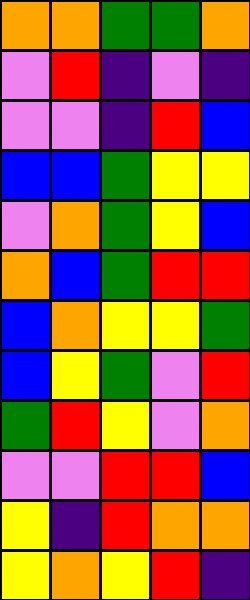[["orange", "orange", "green", "green", "orange"], ["violet", "red", "indigo", "violet", "indigo"], ["violet", "violet", "indigo", "red", "blue"], ["blue", "blue", "green", "yellow", "yellow"], ["violet", "orange", "green", "yellow", "blue"], ["orange", "blue", "green", "red", "red"], ["blue", "orange", "yellow", "yellow", "green"], ["blue", "yellow", "green", "violet", "red"], ["green", "red", "yellow", "violet", "orange"], ["violet", "violet", "red", "red", "blue"], ["yellow", "indigo", "red", "orange", "orange"], ["yellow", "orange", "yellow", "red", "indigo"]]